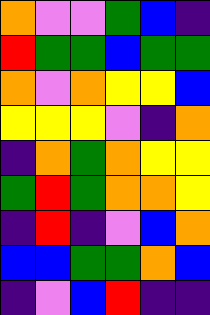[["orange", "violet", "violet", "green", "blue", "indigo"], ["red", "green", "green", "blue", "green", "green"], ["orange", "violet", "orange", "yellow", "yellow", "blue"], ["yellow", "yellow", "yellow", "violet", "indigo", "orange"], ["indigo", "orange", "green", "orange", "yellow", "yellow"], ["green", "red", "green", "orange", "orange", "yellow"], ["indigo", "red", "indigo", "violet", "blue", "orange"], ["blue", "blue", "green", "green", "orange", "blue"], ["indigo", "violet", "blue", "red", "indigo", "indigo"]]